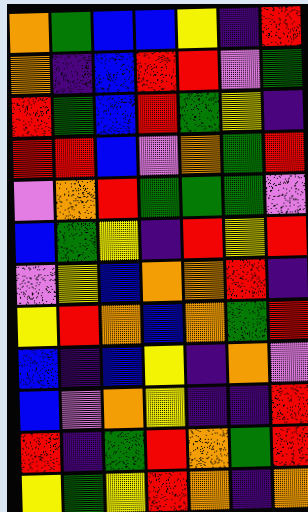[["orange", "green", "blue", "blue", "yellow", "indigo", "red"], ["orange", "indigo", "blue", "red", "red", "violet", "green"], ["red", "green", "blue", "red", "green", "yellow", "indigo"], ["red", "red", "blue", "violet", "orange", "green", "red"], ["violet", "orange", "red", "green", "green", "green", "violet"], ["blue", "green", "yellow", "indigo", "red", "yellow", "red"], ["violet", "yellow", "blue", "orange", "orange", "red", "indigo"], ["yellow", "red", "orange", "blue", "orange", "green", "red"], ["blue", "indigo", "blue", "yellow", "indigo", "orange", "violet"], ["blue", "violet", "orange", "yellow", "indigo", "indigo", "red"], ["red", "indigo", "green", "red", "orange", "green", "red"], ["yellow", "green", "yellow", "red", "orange", "indigo", "orange"]]